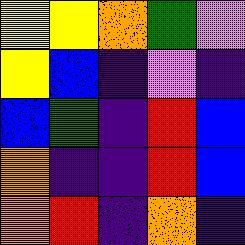[["yellow", "yellow", "orange", "green", "violet"], ["yellow", "blue", "indigo", "violet", "indigo"], ["blue", "green", "indigo", "red", "blue"], ["orange", "indigo", "indigo", "red", "blue"], ["orange", "red", "indigo", "orange", "indigo"]]